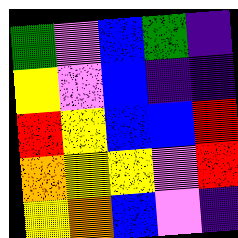[["green", "violet", "blue", "green", "indigo"], ["yellow", "violet", "blue", "indigo", "indigo"], ["red", "yellow", "blue", "blue", "red"], ["orange", "yellow", "yellow", "violet", "red"], ["yellow", "orange", "blue", "violet", "indigo"]]